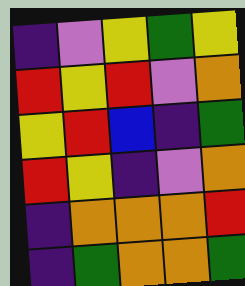[["indigo", "violet", "yellow", "green", "yellow"], ["red", "yellow", "red", "violet", "orange"], ["yellow", "red", "blue", "indigo", "green"], ["red", "yellow", "indigo", "violet", "orange"], ["indigo", "orange", "orange", "orange", "red"], ["indigo", "green", "orange", "orange", "green"]]